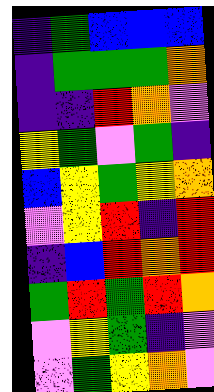[["indigo", "green", "blue", "blue", "blue"], ["indigo", "green", "green", "green", "orange"], ["indigo", "indigo", "red", "orange", "violet"], ["yellow", "green", "violet", "green", "indigo"], ["blue", "yellow", "green", "yellow", "orange"], ["violet", "yellow", "red", "indigo", "red"], ["indigo", "blue", "red", "orange", "red"], ["green", "red", "green", "red", "orange"], ["violet", "yellow", "green", "indigo", "violet"], ["violet", "green", "yellow", "orange", "violet"]]